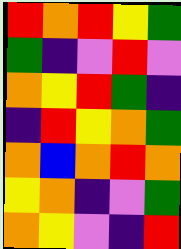[["red", "orange", "red", "yellow", "green"], ["green", "indigo", "violet", "red", "violet"], ["orange", "yellow", "red", "green", "indigo"], ["indigo", "red", "yellow", "orange", "green"], ["orange", "blue", "orange", "red", "orange"], ["yellow", "orange", "indigo", "violet", "green"], ["orange", "yellow", "violet", "indigo", "red"]]